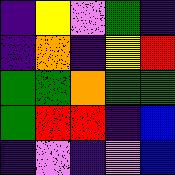[["indigo", "yellow", "violet", "green", "indigo"], ["indigo", "orange", "indigo", "yellow", "red"], ["green", "green", "orange", "green", "green"], ["green", "red", "red", "indigo", "blue"], ["indigo", "violet", "indigo", "violet", "blue"]]